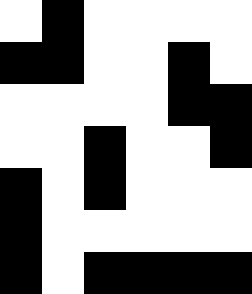[["white", "black", "white", "white", "white", "white"], ["black", "black", "white", "white", "black", "white"], ["white", "white", "white", "white", "black", "black"], ["white", "white", "black", "white", "white", "black"], ["black", "white", "black", "white", "white", "white"], ["black", "white", "white", "white", "white", "white"], ["black", "white", "black", "black", "black", "black"]]